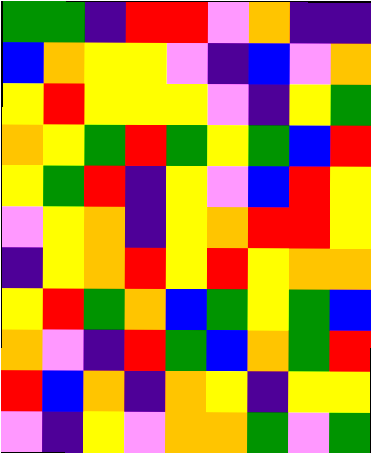[["green", "green", "indigo", "red", "red", "violet", "orange", "indigo", "indigo"], ["blue", "orange", "yellow", "yellow", "violet", "indigo", "blue", "violet", "orange"], ["yellow", "red", "yellow", "yellow", "yellow", "violet", "indigo", "yellow", "green"], ["orange", "yellow", "green", "red", "green", "yellow", "green", "blue", "red"], ["yellow", "green", "red", "indigo", "yellow", "violet", "blue", "red", "yellow"], ["violet", "yellow", "orange", "indigo", "yellow", "orange", "red", "red", "yellow"], ["indigo", "yellow", "orange", "red", "yellow", "red", "yellow", "orange", "orange"], ["yellow", "red", "green", "orange", "blue", "green", "yellow", "green", "blue"], ["orange", "violet", "indigo", "red", "green", "blue", "orange", "green", "red"], ["red", "blue", "orange", "indigo", "orange", "yellow", "indigo", "yellow", "yellow"], ["violet", "indigo", "yellow", "violet", "orange", "orange", "green", "violet", "green"]]